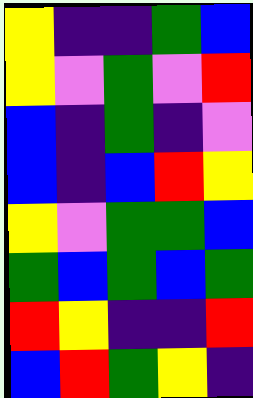[["yellow", "indigo", "indigo", "green", "blue"], ["yellow", "violet", "green", "violet", "red"], ["blue", "indigo", "green", "indigo", "violet"], ["blue", "indigo", "blue", "red", "yellow"], ["yellow", "violet", "green", "green", "blue"], ["green", "blue", "green", "blue", "green"], ["red", "yellow", "indigo", "indigo", "red"], ["blue", "red", "green", "yellow", "indigo"]]